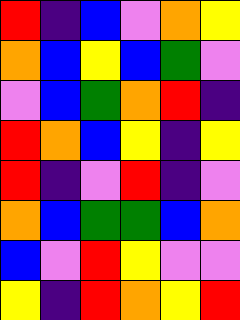[["red", "indigo", "blue", "violet", "orange", "yellow"], ["orange", "blue", "yellow", "blue", "green", "violet"], ["violet", "blue", "green", "orange", "red", "indigo"], ["red", "orange", "blue", "yellow", "indigo", "yellow"], ["red", "indigo", "violet", "red", "indigo", "violet"], ["orange", "blue", "green", "green", "blue", "orange"], ["blue", "violet", "red", "yellow", "violet", "violet"], ["yellow", "indigo", "red", "orange", "yellow", "red"]]